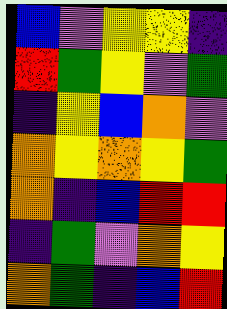[["blue", "violet", "yellow", "yellow", "indigo"], ["red", "green", "yellow", "violet", "green"], ["indigo", "yellow", "blue", "orange", "violet"], ["orange", "yellow", "orange", "yellow", "green"], ["orange", "indigo", "blue", "red", "red"], ["indigo", "green", "violet", "orange", "yellow"], ["orange", "green", "indigo", "blue", "red"]]